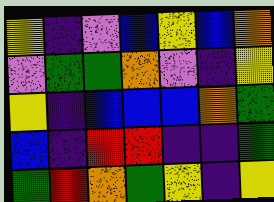[["yellow", "indigo", "violet", "blue", "yellow", "blue", "orange"], ["violet", "green", "green", "orange", "violet", "indigo", "yellow"], ["yellow", "indigo", "blue", "blue", "blue", "orange", "green"], ["blue", "indigo", "red", "red", "indigo", "indigo", "green"], ["green", "red", "orange", "green", "yellow", "indigo", "yellow"]]